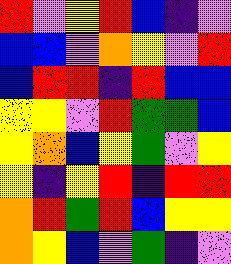[["red", "violet", "yellow", "red", "blue", "indigo", "violet"], ["blue", "blue", "violet", "orange", "yellow", "violet", "red"], ["blue", "red", "red", "indigo", "red", "blue", "blue"], ["yellow", "yellow", "violet", "red", "green", "green", "blue"], ["yellow", "orange", "blue", "yellow", "green", "violet", "yellow"], ["yellow", "indigo", "yellow", "red", "indigo", "red", "red"], ["orange", "red", "green", "red", "blue", "yellow", "yellow"], ["orange", "yellow", "blue", "violet", "green", "indigo", "violet"]]